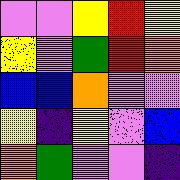[["violet", "violet", "yellow", "red", "yellow"], ["yellow", "violet", "green", "red", "orange"], ["blue", "blue", "orange", "violet", "violet"], ["yellow", "indigo", "yellow", "violet", "blue"], ["orange", "green", "violet", "violet", "indigo"]]